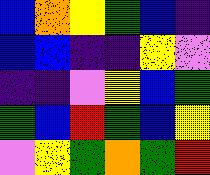[["blue", "orange", "yellow", "green", "blue", "indigo"], ["blue", "blue", "indigo", "indigo", "yellow", "violet"], ["indigo", "indigo", "violet", "yellow", "blue", "green"], ["green", "blue", "red", "green", "blue", "yellow"], ["violet", "yellow", "green", "orange", "green", "red"]]